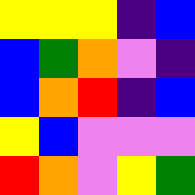[["yellow", "yellow", "yellow", "indigo", "blue"], ["blue", "green", "orange", "violet", "indigo"], ["blue", "orange", "red", "indigo", "blue"], ["yellow", "blue", "violet", "violet", "violet"], ["red", "orange", "violet", "yellow", "green"]]